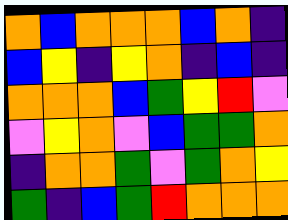[["orange", "blue", "orange", "orange", "orange", "blue", "orange", "indigo"], ["blue", "yellow", "indigo", "yellow", "orange", "indigo", "blue", "indigo"], ["orange", "orange", "orange", "blue", "green", "yellow", "red", "violet"], ["violet", "yellow", "orange", "violet", "blue", "green", "green", "orange"], ["indigo", "orange", "orange", "green", "violet", "green", "orange", "yellow"], ["green", "indigo", "blue", "green", "red", "orange", "orange", "orange"]]